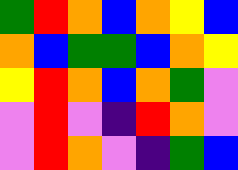[["green", "red", "orange", "blue", "orange", "yellow", "blue"], ["orange", "blue", "green", "green", "blue", "orange", "yellow"], ["yellow", "red", "orange", "blue", "orange", "green", "violet"], ["violet", "red", "violet", "indigo", "red", "orange", "violet"], ["violet", "red", "orange", "violet", "indigo", "green", "blue"]]